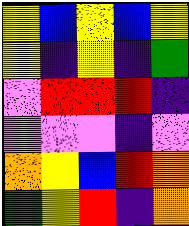[["yellow", "blue", "yellow", "blue", "yellow"], ["yellow", "indigo", "yellow", "indigo", "green"], ["violet", "red", "red", "red", "indigo"], ["violet", "violet", "violet", "indigo", "violet"], ["orange", "yellow", "blue", "red", "orange"], ["green", "yellow", "red", "indigo", "orange"]]